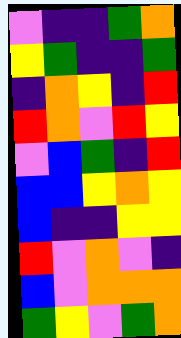[["violet", "indigo", "indigo", "green", "orange"], ["yellow", "green", "indigo", "indigo", "green"], ["indigo", "orange", "yellow", "indigo", "red"], ["red", "orange", "violet", "red", "yellow"], ["violet", "blue", "green", "indigo", "red"], ["blue", "blue", "yellow", "orange", "yellow"], ["blue", "indigo", "indigo", "yellow", "yellow"], ["red", "violet", "orange", "violet", "indigo"], ["blue", "violet", "orange", "orange", "orange"], ["green", "yellow", "violet", "green", "orange"]]